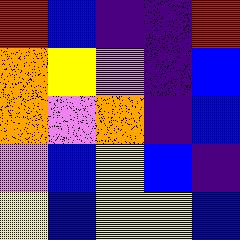[["red", "blue", "indigo", "indigo", "red"], ["orange", "yellow", "violet", "indigo", "blue"], ["orange", "violet", "orange", "indigo", "blue"], ["violet", "blue", "yellow", "blue", "indigo"], ["yellow", "blue", "yellow", "yellow", "blue"]]